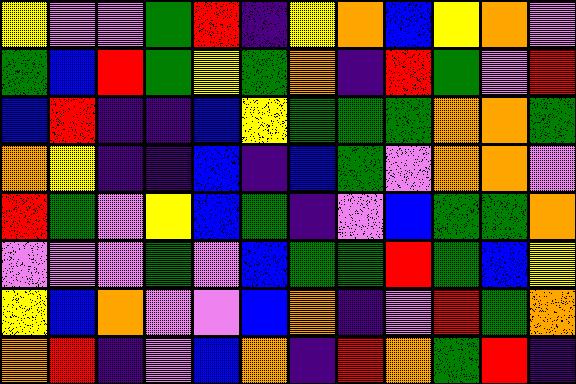[["yellow", "violet", "violet", "green", "red", "indigo", "yellow", "orange", "blue", "yellow", "orange", "violet"], ["green", "blue", "red", "green", "yellow", "green", "orange", "indigo", "red", "green", "violet", "red"], ["blue", "red", "indigo", "indigo", "blue", "yellow", "green", "green", "green", "orange", "orange", "green"], ["orange", "yellow", "indigo", "indigo", "blue", "indigo", "blue", "green", "violet", "orange", "orange", "violet"], ["red", "green", "violet", "yellow", "blue", "green", "indigo", "violet", "blue", "green", "green", "orange"], ["violet", "violet", "violet", "green", "violet", "blue", "green", "green", "red", "green", "blue", "yellow"], ["yellow", "blue", "orange", "violet", "violet", "blue", "orange", "indigo", "violet", "red", "green", "orange"], ["orange", "red", "indigo", "violet", "blue", "orange", "indigo", "red", "orange", "green", "red", "indigo"]]